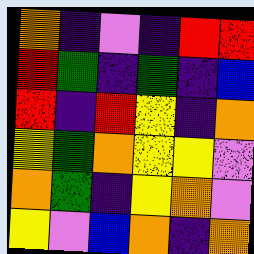[["orange", "indigo", "violet", "indigo", "red", "red"], ["red", "green", "indigo", "green", "indigo", "blue"], ["red", "indigo", "red", "yellow", "indigo", "orange"], ["yellow", "green", "orange", "yellow", "yellow", "violet"], ["orange", "green", "indigo", "yellow", "orange", "violet"], ["yellow", "violet", "blue", "orange", "indigo", "orange"]]